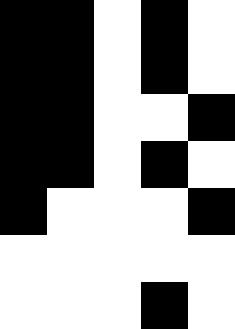[["black", "black", "white", "black", "white"], ["black", "black", "white", "black", "white"], ["black", "black", "white", "white", "black"], ["black", "black", "white", "black", "white"], ["black", "white", "white", "white", "black"], ["white", "white", "white", "white", "white"], ["white", "white", "white", "black", "white"]]